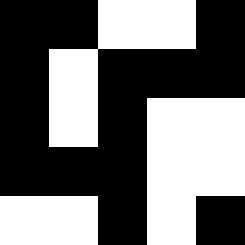[["black", "black", "white", "white", "black"], ["black", "white", "black", "black", "black"], ["black", "white", "black", "white", "white"], ["black", "black", "black", "white", "white"], ["white", "white", "black", "white", "black"]]